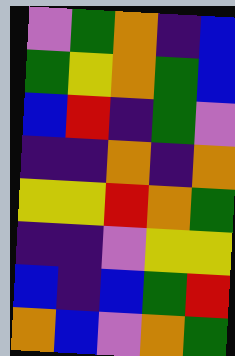[["violet", "green", "orange", "indigo", "blue"], ["green", "yellow", "orange", "green", "blue"], ["blue", "red", "indigo", "green", "violet"], ["indigo", "indigo", "orange", "indigo", "orange"], ["yellow", "yellow", "red", "orange", "green"], ["indigo", "indigo", "violet", "yellow", "yellow"], ["blue", "indigo", "blue", "green", "red"], ["orange", "blue", "violet", "orange", "green"]]